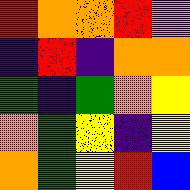[["red", "orange", "orange", "red", "violet"], ["indigo", "red", "indigo", "orange", "orange"], ["green", "indigo", "green", "orange", "yellow"], ["orange", "green", "yellow", "indigo", "yellow"], ["orange", "green", "yellow", "red", "blue"]]